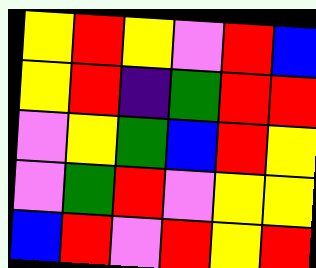[["yellow", "red", "yellow", "violet", "red", "blue"], ["yellow", "red", "indigo", "green", "red", "red"], ["violet", "yellow", "green", "blue", "red", "yellow"], ["violet", "green", "red", "violet", "yellow", "yellow"], ["blue", "red", "violet", "red", "yellow", "red"]]